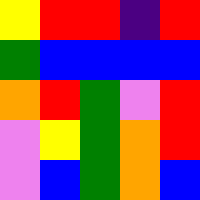[["yellow", "red", "red", "indigo", "red"], ["green", "blue", "blue", "blue", "blue"], ["orange", "red", "green", "violet", "red"], ["violet", "yellow", "green", "orange", "red"], ["violet", "blue", "green", "orange", "blue"]]